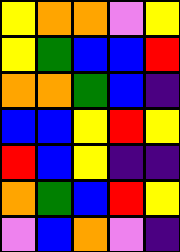[["yellow", "orange", "orange", "violet", "yellow"], ["yellow", "green", "blue", "blue", "red"], ["orange", "orange", "green", "blue", "indigo"], ["blue", "blue", "yellow", "red", "yellow"], ["red", "blue", "yellow", "indigo", "indigo"], ["orange", "green", "blue", "red", "yellow"], ["violet", "blue", "orange", "violet", "indigo"]]